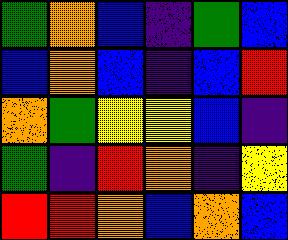[["green", "orange", "blue", "indigo", "green", "blue"], ["blue", "orange", "blue", "indigo", "blue", "red"], ["orange", "green", "yellow", "yellow", "blue", "indigo"], ["green", "indigo", "red", "orange", "indigo", "yellow"], ["red", "red", "orange", "blue", "orange", "blue"]]